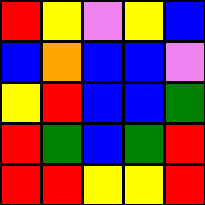[["red", "yellow", "violet", "yellow", "blue"], ["blue", "orange", "blue", "blue", "violet"], ["yellow", "red", "blue", "blue", "green"], ["red", "green", "blue", "green", "red"], ["red", "red", "yellow", "yellow", "red"]]